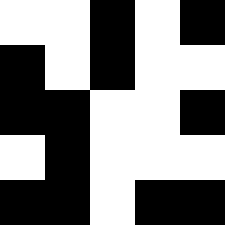[["white", "white", "black", "white", "black"], ["black", "white", "black", "white", "white"], ["black", "black", "white", "white", "black"], ["white", "black", "white", "white", "white"], ["black", "black", "white", "black", "black"]]